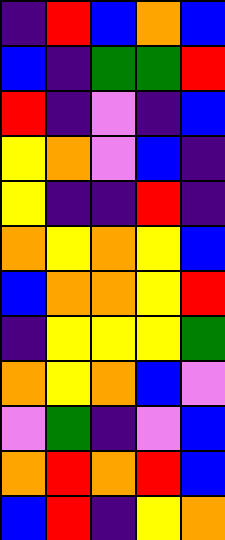[["indigo", "red", "blue", "orange", "blue"], ["blue", "indigo", "green", "green", "red"], ["red", "indigo", "violet", "indigo", "blue"], ["yellow", "orange", "violet", "blue", "indigo"], ["yellow", "indigo", "indigo", "red", "indigo"], ["orange", "yellow", "orange", "yellow", "blue"], ["blue", "orange", "orange", "yellow", "red"], ["indigo", "yellow", "yellow", "yellow", "green"], ["orange", "yellow", "orange", "blue", "violet"], ["violet", "green", "indigo", "violet", "blue"], ["orange", "red", "orange", "red", "blue"], ["blue", "red", "indigo", "yellow", "orange"]]